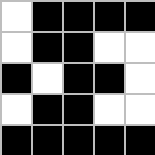[["white", "black", "black", "black", "black"], ["white", "black", "black", "white", "white"], ["black", "white", "black", "black", "white"], ["white", "black", "black", "white", "white"], ["black", "black", "black", "black", "black"]]